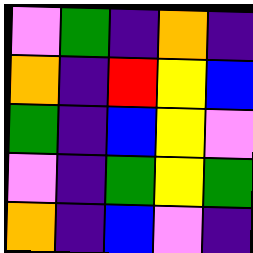[["violet", "green", "indigo", "orange", "indigo"], ["orange", "indigo", "red", "yellow", "blue"], ["green", "indigo", "blue", "yellow", "violet"], ["violet", "indigo", "green", "yellow", "green"], ["orange", "indigo", "blue", "violet", "indigo"]]